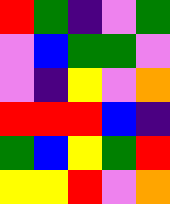[["red", "green", "indigo", "violet", "green"], ["violet", "blue", "green", "green", "violet"], ["violet", "indigo", "yellow", "violet", "orange"], ["red", "red", "red", "blue", "indigo"], ["green", "blue", "yellow", "green", "red"], ["yellow", "yellow", "red", "violet", "orange"]]